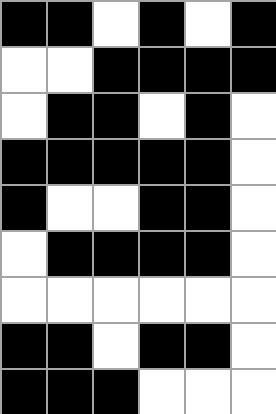[["black", "black", "white", "black", "white", "black"], ["white", "white", "black", "black", "black", "black"], ["white", "black", "black", "white", "black", "white"], ["black", "black", "black", "black", "black", "white"], ["black", "white", "white", "black", "black", "white"], ["white", "black", "black", "black", "black", "white"], ["white", "white", "white", "white", "white", "white"], ["black", "black", "white", "black", "black", "white"], ["black", "black", "black", "white", "white", "white"]]